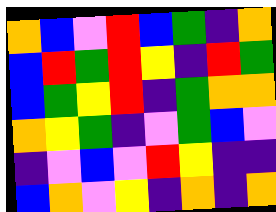[["orange", "blue", "violet", "red", "blue", "green", "indigo", "orange"], ["blue", "red", "green", "red", "yellow", "indigo", "red", "green"], ["blue", "green", "yellow", "red", "indigo", "green", "orange", "orange"], ["orange", "yellow", "green", "indigo", "violet", "green", "blue", "violet"], ["indigo", "violet", "blue", "violet", "red", "yellow", "indigo", "indigo"], ["blue", "orange", "violet", "yellow", "indigo", "orange", "indigo", "orange"]]